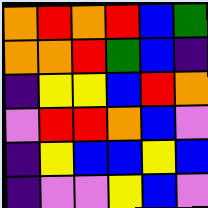[["orange", "red", "orange", "red", "blue", "green"], ["orange", "orange", "red", "green", "blue", "indigo"], ["indigo", "yellow", "yellow", "blue", "red", "orange"], ["violet", "red", "red", "orange", "blue", "violet"], ["indigo", "yellow", "blue", "blue", "yellow", "blue"], ["indigo", "violet", "violet", "yellow", "blue", "violet"]]